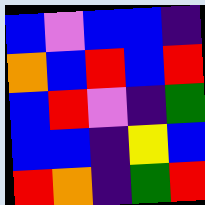[["blue", "violet", "blue", "blue", "indigo"], ["orange", "blue", "red", "blue", "red"], ["blue", "red", "violet", "indigo", "green"], ["blue", "blue", "indigo", "yellow", "blue"], ["red", "orange", "indigo", "green", "red"]]